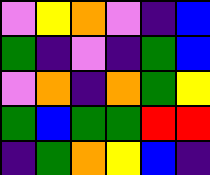[["violet", "yellow", "orange", "violet", "indigo", "blue"], ["green", "indigo", "violet", "indigo", "green", "blue"], ["violet", "orange", "indigo", "orange", "green", "yellow"], ["green", "blue", "green", "green", "red", "red"], ["indigo", "green", "orange", "yellow", "blue", "indigo"]]